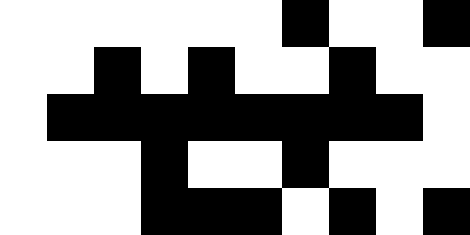[["white", "white", "white", "white", "white", "white", "black", "white", "white", "black"], ["white", "white", "black", "white", "black", "white", "white", "black", "white", "white"], ["white", "black", "black", "black", "black", "black", "black", "black", "black", "white"], ["white", "white", "white", "black", "white", "white", "black", "white", "white", "white"], ["white", "white", "white", "black", "black", "black", "white", "black", "white", "black"]]